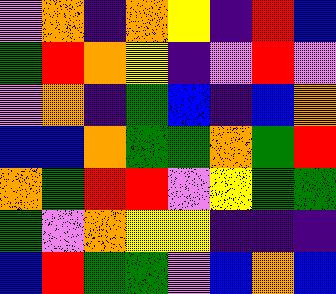[["violet", "orange", "indigo", "orange", "yellow", "indigo", "red", "blue"], ["green", "red", "orange", "yellow", "indigo", "violet", "red", "violet"], ["violet", "orange", "indigo", "green", "blue", "indigo", "blue", "orange"], ["blue", "blue", "orange", "green", "green", "orange", "green", "red"], ["orange", "green", "red", "red", "violet", "yellow", "green", "green"], ["green", "violet", "orange", "yellow", "yellow", "indigo", "indigo", "indigo"], ["blue", "red", "green", "green", "violet", "blue", "orange", "blue"]]